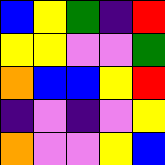[["blue", "yellow", "green", "indigo", "red"], ["yellow", "yellow", "violet", "violet", "green"], ["orange", "blue", "blue", "yellow", "red"], ["indigo", "violet", "indigo", "violet", "yellow"], ["orange", "violet", "violet", "yellow", "blue"]]